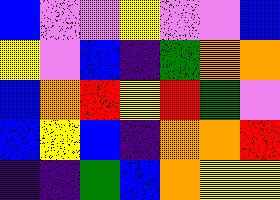[["blue", "violet", "violet", "yellow", "violet", "violet", "blue"], ["yellow", "violet", "blue", "indigo", "green", "orange", "orange"], ["blue", "orange", "red", "yellow", "red", "green", "violet"], ["blue", "yellow", "blue", "indigo", "orange", "orange", "red"], ["indigo", "indigo", "green", "blue", "orange", "yellow", "yellow"]]